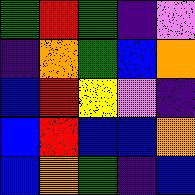[["green", "red", "green", "indigo", "violet"], ["indigo", "orange", "green", "blue", "orange"], ["blue", "red", "yellow", "violet", "indigo"], ["blue", "red", "blue", "blue", "orange"], ["blue", "orange", "green", "indigo", "blue"]]